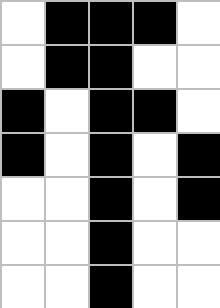[["white", "black", "black", "black", "white"], ["white", "black", "black", "white", "white"], ["black", "white", "black", "black", "white"], ["black", "white", "black", "white", "black"], ["white", "white", "black", "white", "black"], ["white", "white", "black", "white", "white"], ["white", "white", "black", "white", "white"]]